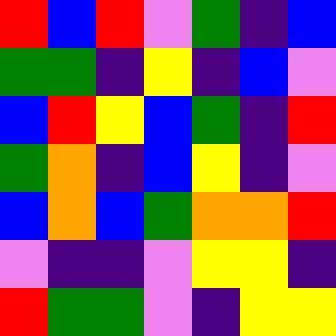[["red", "blue", "red", "violet", "green", "indigo", "blue"], ["green", "green", "indigo", "yellow", "indigo", "blue", "violet"], ["blue", "red", "yellow", "blue", "green", "indigo", "red"], ["green", "orange", "indigo", "blue", "yellow", "indigo", "violet"], ["blue", "orange", "blue", "green", "orange", "orange", "red"], ["violet", "indigo", "indigo", "violet", "yellow", "yellow", "indigo"], ["red", "green", "green", "violet", "indigo", "yellow", "yellow"]]